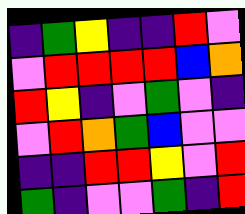[["indigo", "green", "yellow", "indigo", "indigo", "red", "violet"], ["violet", "red", "red", "red", "red", "blue", "orange"], ["red", "yellow", "indigo", "violet", "green", "violet", "indigo"], ["violet", "red", "orange", "green", "blue", "violet", "violet"], ["indigo", "indigo", "red", "red", "yellow", "violet", "red"], ["green", "indigo", "violet", "violet", "green", "indigo", "red"]]